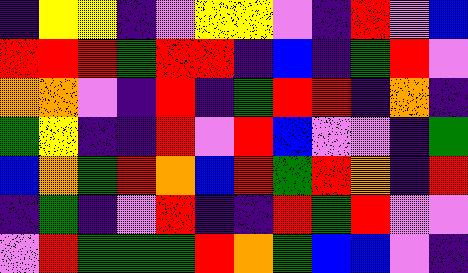[["indigo", "yellow", "yellow", "indigo", "violet", "yellow", "yellow", "violet", "indigo", "red", "violet", "blue"], ["red", "red", "red", "green", "red", "red", "indigo", "blue", "indigo", "green", "red", "violet"], ["orange", "orange", "violet", "indigo", "red", "indigo", "green", "red", "red", "indigo", "orange", "indigo"], ["green", "yellow", "indigo", "indigo", "red", "violet", "red", "blue", "violet", "violet", "indigo", "green"], ["blue", "orange", "green", "red", "orange", "blue", "red", "green", "red", "orange", "indigo", "red"], ["indigo", "green", "indigo", "violet", "red", "indigo", "indigo", "red", "green", "red", "violet", "violet"], ["violet", "red", "green", "green", "green", "red", "orange", "green", "blue", "blue", "violet", "indigo"]]